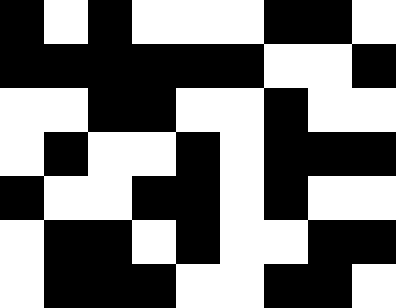[["black", "white", "black", "white", "white", "white", "black", "black", "white"], ["black", "black", "black", "black", "black", "black", "white", "white", "black"], ["white", "white", "black", "black", "white", "white", "black", "white", "white"], ["white", "black", "white", "white", "black", "white", "black", "black", "black"], ["black", "white", "white", "black", "black", "white", "black", "white", "white"], ["white", "black", "black", "white", "black", "white", "white", "black", "black"], ["white", "black", "black", "black", "white", "white", "black", "black", "white"]]